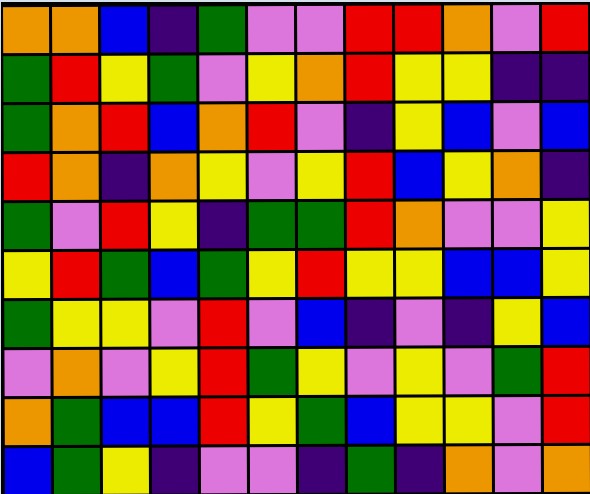[["orange", "orange", "blue", "indigo", "green", "violet", "violet", "red", "red", "orange", "violet", "red"], ["green", "red", "yellow", "green", "violet", "yellow", "orange", "red", "yellow", "yellow", "indigo", "indigo"], ["green", "orange", "red", "blue", "orange", "red", "violet", "indigo", "yellow", "blue", "violet", "blue"], ["red", "orange", "indigo", "orange", "yellow", "violet", "yellow", "red", "blue", "yellow", "orange", "indigo"], ["green", "violet", "red", "yellow", "indigo", "green", "green", "red", "orange", "violet", "violet", "yellow"], ["yellow", "red", "green", "blue", "green", "yellow", "red", "yellow", "yellow", "blue", "blue", "yellow"], ["green", "yellow", "yellow", "violet", "red", "violet", "blue", "indigo", "violet", "indigo", "yellow", "blue"], ["violet", "orange", "violet", "yellow", "red", "green", "yellow", "violet", "yellow", "violet", "green", "red"], ["orange", "green", "blue", "blue", "red", "yellow", "green", "blue", "yellow", "yellow", "violet", "red"], ["blue", "green", "yellow", "indigo", "violet", "violet", "indigo", "green", "indigo", "orange", "violet", "orange"]]